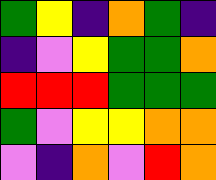[["green", "yellow", "indigo", "orange", "green", "indigo"], ["indigo", "violet", "yellow", "green", "green", "orange"], ["red", "red", "red", "green", "green", "green"], ["green", "violet", "yellow", "yellow", "orange", "orange"], ["violet", "indigo", "orange", "violet", "red", "orange"]]